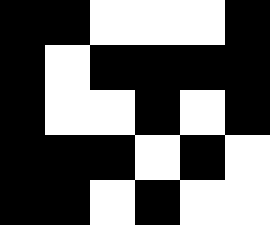[["black", "black", "white", "white", "white", "black"], ["black", "white", "black", "black", "black", "black"], ["black", "white", "white", "black", "white", "black"], ["black", "black", "black", "white", "black", "white"], ["black", "black", "white", "black", "white", "white"]]